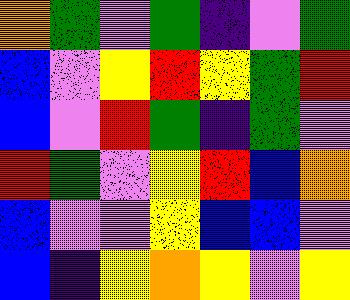[["orange", "green", "violet", "green", "indigo", "violet", "green"], ["blue", "violet", "yellow", "red", "yellow", "green", "red"], ["blue", "violet", "red", "green", "indigo", "green", "violet"], ["red", "green", "violet", "yellow", "red", "blue", "orange"], ["blue", "violet", "violet", "yellow", "blue", "blue", "violet"], ["blue", "indigo", "yellow", "orange", "yellow", "violet", "yellow"]]